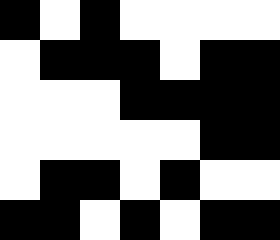[["black", "white", "black", "white", "white", "white", "white"], ["white", "black", "black", "black", "white", "black", "black"], ["white", "white", "white", "black", "black", "black", "black"], ["white", "white", "white", "white", "white", "black", "black"], ["white", "black", "black", "white", "black", "white", "white"], ["black", "black", "white", "black", "white", "black", "black"]]